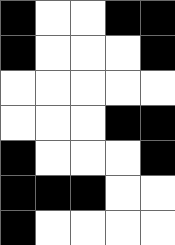[["black", "white", "white", "black", "black"], ["black", "white", "white", "white", "black"], ["white", "white", "white", "white", "white"], ["white", "white", "white", "black", "black"], ["black", "white", "white", "white", "black"], ["black", "black", "black", "white", "white"], ["black", "white", "white", "white", "white"]]